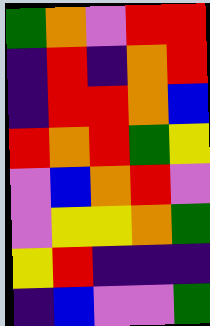[["green", "orange", "violet", "red", "red"], ["indigo", "red", "indigo", "orange", "red"], ["indigo", "red", "red", "orange", "blue"], ["red", "orange", "red", "green", "yellow"], ["violet", "blue", "orange", "red", "violet"], ["violet", "yellow", "yellow", "orange", "green"], ["yellow", "red", "indigo", "indigo", "indigo"], ["indigo", "blue", "violet", "violet", "green"]]